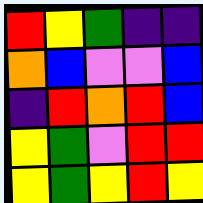[["red", "yellow", "green", "indigo", "indigo"], ["orange", "blue", "violet", "violet", "blue"], ["indigo", "red", "orange", "red", "blue"], ["yellow", "green", "violet", "red", "red"], ["yellow", "green", "yellow", "red", "yellow"]]